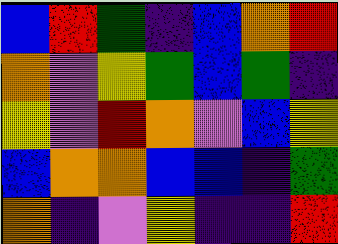[["blue", "red", "green", "indigo", "blue", "orange", "red"], ["orange", "violet", "yellow", "green", "blue", "green", "indigo"], ["yellow", "violet", "red", "orange", "violet", "blue", "yellow"], ["blue", "orange", "orange", "blue", "blue", "indigo", "green"], ["orange", "indigo", "violet", "yellow", "indigo", "indigo", "red"]]